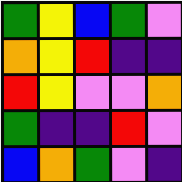[["green", "yellow", "blue", "green", "violet"], ["orange", "yellow", "red", "indigo", "indigo"], ["red", "yellow", "violet", "violet", "orange"], ["green", "indigo", "indigo", "red", "violet"], ["blue", "orange", "green", "violet", "indigo"]]